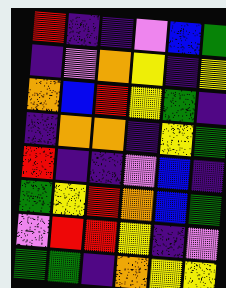[["red", "indigo", "indigo", "violet", "blue", "green"], ["indigo", "violet", "orange", "yellow", "indigo", "yellow"], ["orange", "blue", "red", "yellow", "green", "indigo"], ["indigo", "orange", "orange", "indigo", "yellow", "green"], ["red", "indigo", "indigo", "violet", "blue", "indigo"], ["green", "yellow", "red", "orange", "blue", "green"], ["violet", "red", "red", "yellow", "indigo", "violet"], ["green", "green", "indigo", "orange", "yellow", "yellow"]]